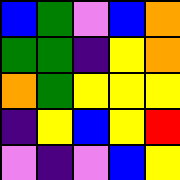[["blue", "green", "violet", "blue", "orange"], ["green", "green", "indigo", "yellow", "orange"], ["orange", "green", "yellow", "yellow", "yellow"], ["indigo", "yellow", "blue", "yellow", "red"], ["violet", "indigo", "violet", "blue", "yellow"]]